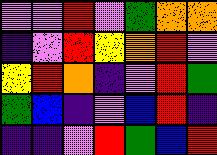[["violet", "violet", "red", "violet", "green", "orange", "orange"], ["indigo", "violet", "red", "yellow", "orange", "red", "violet"], ["yellow", "red", "orange", "indigo", "violet", "red", "green"], ["green", "blue", "indigo", "violet", "blue", "red", "indigo"], ["indigo", "indigo", "violet", "red", "green", "blue", "red"]]